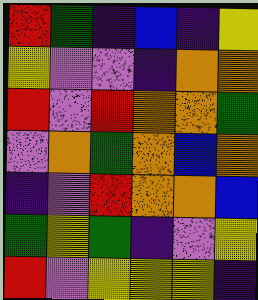[["red", "green", "indigo", "blue", "indigo", "yellow"], ["yellow", "violet", "violet", "indigo", "orange", "orange"], ["red", "violet", "red", "orange", "orange", "green"], ["violet", "orange", "green", "orange", "blue", "orange"], ["indigo", "violet", "red", "orange", "orange", "blue"], ["green", "yellow", "green", "indigo", "violet", "yellow"], ["red", "violet", "yellow", "yellow", "yellow", "indigo"]]